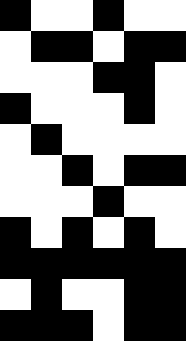[["black", "white", "white", "black", "white", "white"], ["white", "black", "black", "white", "black", "black"], ["white", "white", "white", "black", "black", "white"], ["black", "white", "white", "white", "black", "white"], ["white", "black", "white", "white", "white", "white"], ["white", "white", "black", "white", "black", "black"], ["white", "white", "white", "black", "white", "white"], ["black", "white", "black", "white", "black", "white"], ["black", "black", "black", "black", "black", "black"], ["white", "black", "white", "white", "black", "black"], ["black", "black", "black", "white", "black", "black"]]